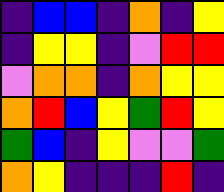[["indigo", "blue", "blue", "indigo", "orange", "indigo", "yellow"], ["indigo", "yellow", "yellow", "indigo", "violet", "red", "red"], ["violet", "orange", "orange", "indigo", "orange", "yellow", "yellow"], ["orange", "red", "blue", "yellow", "green", "red", "yellow"], ["green", "blue", "indigo", "yellow", "violet", "violet", "green"], ["orange", "yellow", "indigo", "indigo", "indigo", "red", "indigo"]]